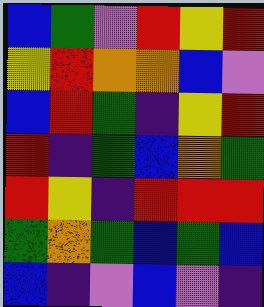[["blue", "green", "violet", "red", "yellow", "red"], ["yellow", "red", "orange", "orange", "blue", "violet"], ["blue", "red", "green", "indigo", "yellow", "red"], ["red", "indigo", "green", "blue", "orange", "green"], ["red", "yellow", "indigo", "red", "red", "red"], ["green", "orange", "green", "blue", "green", "blue"], ["blue", "indigo", "violet", "blue", "violet", "indigo"]]